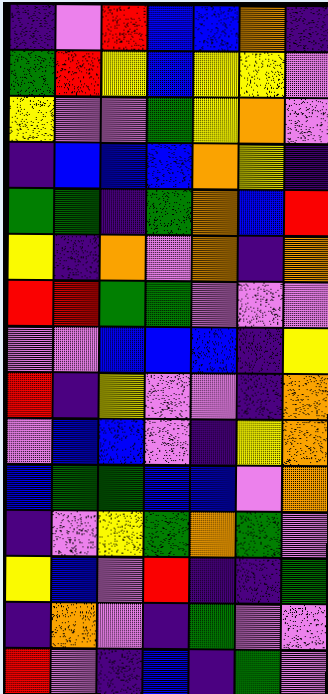[["indigo", "violet", "red", "blue", "blue", "orange", "indigo"], ["green", "red", "yellow", "blue", "yellow", "yellow", "violet"], ["yellow", "violet", "violet", "green", "yellow", "orange", "violet"], ["indigo", "blue", "blue", "blue", "orange", "yellow", "indigo"], ["green", "green", "indigo", "green", "orange", "blue", "red"], ["yellow", "indigo", "orange", "violet", "orange", "indigo", "orange"], ["red", "red", "green", "green", "violet", "violet", "violet"], ["violet", "violet", "blue", "blue", "blue", "indigo", "yellow"], ["red", "indigo", "yellow", "violet", "violet", "indigo", "orange"], ["violet", "blue", "blue", "violet", "indigo", "yellow", "orange"], ["blue", "green", "green", "blue", "blue", "violet", "orange"], ["indigo", "violet", "yellow", "green", "orange", "green", "violet"], ["yellow", "blue", "violet", "red", "indigo", "indigo", "green"], ["indigo", "orange", "violet", "indigo", "green", "violet", "violet"], ["red", "violet", "indigo", "blue", "indigo", "green", "violet"]]